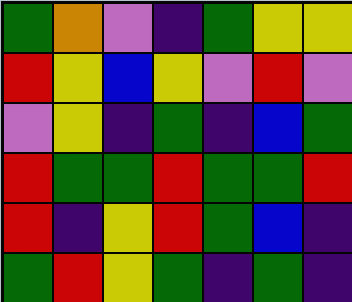[["green", "orange", "violet", "indigo", "green", "yellow", "yellow"], ["red", "yellow", "blue", "yellow", "violet", "red", "violet"], ["violet", "yellow", "indigo", "green", "indigo", "blue", "green"], ["red", "green", "green", "red", "green", "green", "red"], ["red", "indigo", "yellow", "red", "green", "blue", "indigo"], ["green", "red", "yellow", "green", "indigo", "green", "indigo"]]